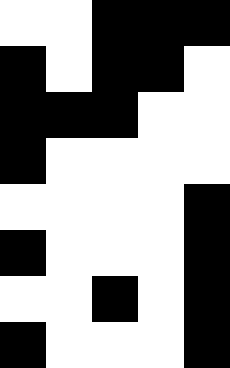[["white", "white", "black", "black", "black"], ["black", "white", "black", "black", "white"], ["black", "black", "black", "white", "white"], ["black", "white", "white", "white", "white"], ["white", "white", "white", "white", "black"], ["black", "white", "white", "white", "black"], ["white", "white", "black", "white", "black"], ["black", "white", "white", "white", "black"]]